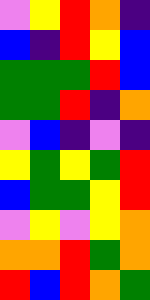[["violet", "yellow", "red", "orange", "indigo"], ["blue", "indigo", "red", "yellow", "blue"], ["green", "green", "green", "red", "blue"], ["green", "green", "red", "indigo", "orange"], ["violet", "blue", "indigo", "violet", "indigo"], ["yellow", "green", "yellow", "green", "red"], ["blue", "green", "green", "yellow", "red"], ["violet", "yellow", "violet", "yellow", "orange"], ["orange", "orange", "red", "green", "orange"], ["red", "blue", "red", "orange", "green"]]